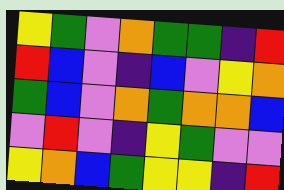[["yellow", "green", "violet", "orange", "green", "green", "indigo", "red"], ["red", "blue", "violet", "indigo", "blue", "violet", "yellow", "orange"], ["green", "blue", "violet", "orange", "green", "orange", "orange", "blue"], ["violet", "red", "violet", "indigo", "yellow", "green", "violet", "violet"], ["yellow", "orange", "blue", "green", "yellow", "yellow", "indigo", "red"]]